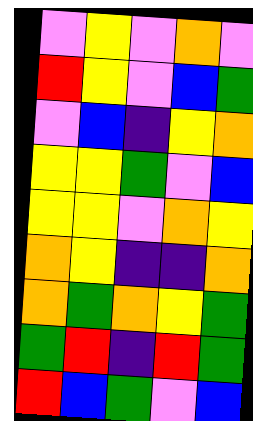[["violet", "yellow", "violet", "orange", "violet"], ["red", "yellow", "violet", "blue", "green"], ["violet", "blue", "indigo", "yellow", "orange"], ["yellow", "yellow", "green", "violet", "blue"], ["yellow", "yellow", "violet", "orange", "yellow"], ["orange", "yellow", "indigo", "indigo", "orange"], ["orange", "green", "orange", "yellow", "green"], ["green", "red", "indigo", "red", "green"], ["red", "blue", "green", "violet", "blue"]]